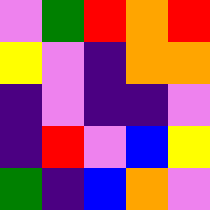[["violet", "green", "red", "orange", "red"], ["yellow", "violet", "indigo", "orange", "orange"], ["indigo", "violet", "indigo", "indigo", "violet"], ["indigo", "red", "violet", "blue", "yellow"], ["green", "indigo", "blue", "orange", "violet"]]